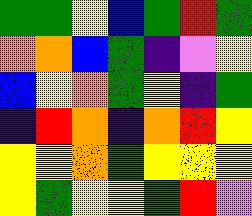[["green", "green", "yellow", "blue", "green", "red", "green"], ["orange", "orange", "blue", "green", "indigo", "violet", "yellow"], ["blue", "yellow", "orange", "green", "yellow", "indigo", "green"], ["indigo", "red", "orange", "indigo", "orange", "red", "yellow"], ["yellow", "yellow", "orange", "green", "yellow", "yellow", "yellow"], ["yellow", "green", "yellow", "yellow", "green", "red", "violet"]]